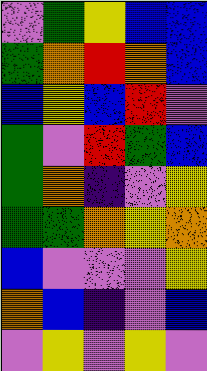[["violet", "green", "yellow", "blue", "blue"], ["green", "orange", "red", "orange", "blue"], ["blue", "yellow", "blue", "red", "violet"], ["green", "violet", "red", "green", "blue"], ["green", "orange", "indigo", "violet", "yellow"], ["green", "green", "orange", "yellow", "orange"], ["blue", "violet", "violet", "violet", "yellow"], ["orange", "blue", "indigo", "violet", "blue"], ["violet", "yellow", "violet", "yellow", "violet"]]